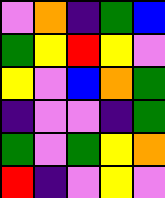[["violet", "orange", "indigo", "green", "blue"], ["green", "yellow", "red", "yellow", "violet"], ["yellow", "violet", "blue", "orange", "green"], ["indigo", "violet", "violet", "indigo", "green"], ["green", "violet", "green", "yellow", "orange"], ["red", "indigo", "violet", "yellow", "violet"]]